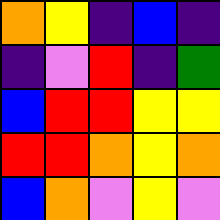[["orange", "yellow", "indigo", "blue", "indigo"], ["indigo", "violet", "red", "indigo", "green"], ["blue", "red", "red", "yellow", "yellow"], ["red", "red", "orange", "yellow", "orange"], ["blue", "orange", "violet", "yellow", "violet"]]